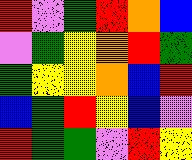[["red", "violet", "green", "red", "orange", "blue"], ["violet", "green", "yellow", "orange", "red", "green"], ["green", "yellow", "yellow", "orange", "blue", "red"], ["blue", "green", "red", "yellow", "blue", "violet"], ["red", "green", "green", "violet", "red", "yellow"]]